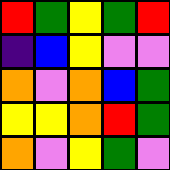[["red", "green", "yellow", "green", "red"], ["indigo", "blue", "yellow", "violet", "violet"], ["orange", "violet", "orange", "blue", "green"], ["yellow", "yellow", "orange", "red", "green"], ["orange", "violet", "yellow", "green", "violet"]]